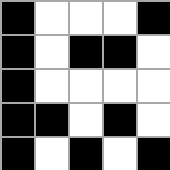[["black", "white", "white", "white", "black"], ["black", "white", "black", "black", "white"], ["black", "white", "white", "white", "white"], ["black", "black", "white", "black", "white"], ["black", "white", "black", "white", "black"]]